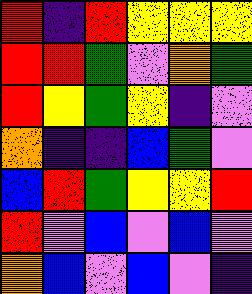[["red", "indigo", "red", "yellow", "yellow", "yellow"], ["red", "red", "green", "violet", "orange", "green"], ["red", "yellow", "green", "yellow", "indigo", "violet"], ["orange", "indigo", "indigo", "blue", "green", "violet"], ["blue", "red", "green", "yellow", "yellow", "red"], ["red", "violet", "blue", "violet", "blue", "violet"], ["orange", "blue", "violet", "blue", "violet", "indigo"]]